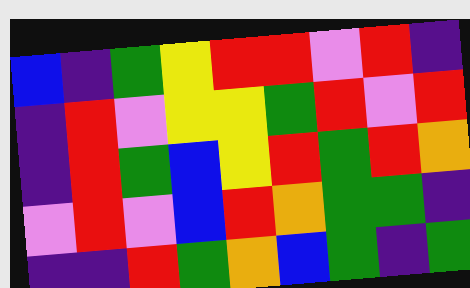[["blue", "indigo", "green", "yellow", "red", "red", "violet", "red", "indigo"], ["indigo", "red", "violet", "yellow", "yellow", "green", "red", "violet", "red"], ["indigo", "red", "green", "blue", "yellow", "red", "green", "red", "orange"], ["violet", "red", "violet", "blue", "red", "orange", "green", "green", "indigo"], ["indigo", "indigo", "red", "green", "orange", "blue", "green", "indigo", "green"]]